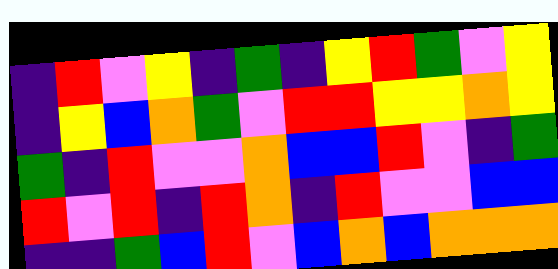[["indigo", "red", "violet", "yellow", "indigo", "green", "indigo", "yellow", "red", "green", "violet", "yellow"], ["indigo", "yellow", "blue", "orange", "green", "violet", "red", "red", "yellow", "yellow", "orange", "yellow"], ["green", "indigo", "red", "violet", "violet", "orange", "blue", "blue", "red", "violet", "indigo", "green"], ["red", "violet", "red", "indigo", "red", "orange", "indigo", "red", "violet", "violet", "blue", "blue"], ["indigo", "indigo", "green", "blue", "red", "violet", "blue", "orange", "blue", "orange", "orange", "orange"]]